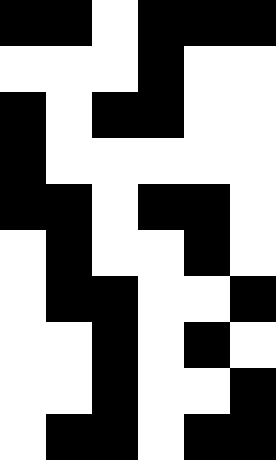[["black", "black", "white", "black", "black", "black"], ["white", "white", "white", "black", "white", "white"], ["black", "white", "black", "black", "white", "white"], ["black", "white", "white", "white", "white", "white"], ["black", "black", "white", "black", "black", "white"], ["white", "black", "white", "white", "black", "white"], ["white", "black", "black", "white", "white", "black"], ["white", "white", "black", "white", "black", "white"], ["white", "white", "black", "white", "white", "black"], ["white", "black", "black", "white", "black", "black"]]